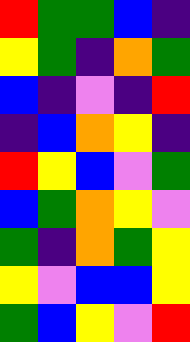[["red", "green", "green", "blue", "indigo"], ["yellow", "green", "indigo", "orange", "green"], ["blue", "indigo", "violet", "indigo", "red"], ["indigo", "blue", "orange", "yellow", "indigo"], ["red", "yellow", "blue", "violet", "green"], ["blue", "green", "orange", "yellow", "violet"], ["green", "indigo", "orange", "green", "yellow"], ["yellow", "violet", "blue", "blue", "yellow"], ["green", "blue", "yellow", "violet", "red"]]